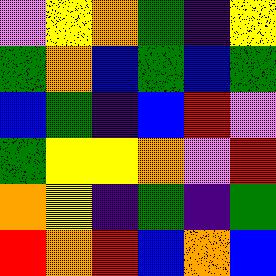[["violet", "yellow", "orange", "green", "indigo", "yellow"], ["green", "orange", "blue", "green", "blue", "green"], ["blue", "green", "indigo", "blue", "red", "violet"], ["green", "yellow", "yellow", "orange", "violet", "red"], ["orange", "yellow", "indigo", "green", "indigo", "green"], ["red", "orange", "red", "blue", "orange", "blue"]]